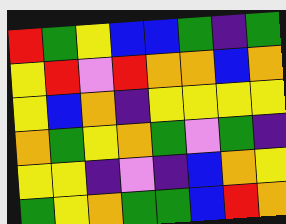[["red", "green", "yellow", "blue", "blue", "green", "indigo", "green"], ["yellow", "red", "violet", "red", "orange", "orange", "blue", "orange"], ["yellow", "blue", "orange", "indigo", "yellow", "yellow", "yellow", "yellow"], ["orange", "green", "yellow", "orange", "green", "violet", "green", "indigo"], ["yellow", "yellow", "indigo", "violet", "indigo", "blue", "orange", "yellow"], ["green", "yellow", "orange", "green", "green", "blue", "red", "orange"]]